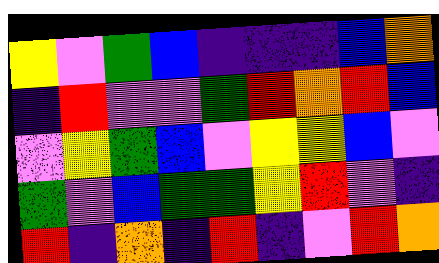[["yellow", "violet", "green", "blue", "indigo", "indigo", "indigo", "blue", "orange"], ["indigo", "red", "violet", "violet", "green", "red", "orange", "red", "blue"], ["violet", "yellow", "green", "blue", "violet", "yellow", "yellow", "blue", "violet"], ["green", "violet", "blue", "green", "green", "yellow", "red", "violet", "indigo"], ["red", "indigo", "orange", "indigo", "red", "indigo", "violet", "red", "orange"]]